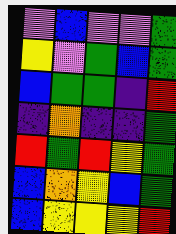[["violet", "blue", "violet", "violet", "green"], ["yellow", "violet", "green", "blue", "green"], ["blue", "green", "green", "indigo", "red"], ["indigo", "orange", "indigo", "indigo", "green"], ["red", "green", "red", "yellow", "green"], ["blue", "orange", "yellow", "blue", "green"], ["blue", "yellow", "yellow", "yellow", "red"]]